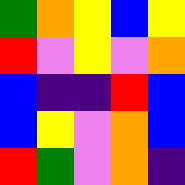[["green", "orange", "yellow", "blue", "yellow"], ["red", "violet", "yellow", "violet", "orange"], ["blue", "indigo", "indigo", "red", "blue"], ["blue", "yellow", "violet", "orange", "blue"], ["red", "green", "violet", "orange", "indigo"]]